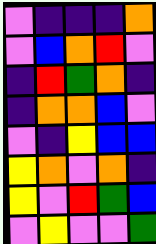[["violet", "indigo", "indigo", "indigo", "orange"], ["violet", "blue", "orange", "red", "violet"], ["indigo", "red", "green", "orange", "indigo"], ["indigo", "orange", "orange", "blue", "violet"], ["violet", "indigo", "yellow", "blue", "blue"], ["yellow", "orange", "violet", "orange", "indigo"], ["yellow", "violet", "red", "green", "blue"], ["violet", "yellow", "violet", "violet", "green"]]